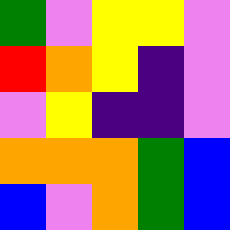[["green", "violet", "yellow", "yellow", "violet"], ["red", "orange", "yellow", "indigo", "violet"], ["violet", "yellow", "indigo", "indigo", "violet"], ["orange", "orange", "orange", "green", "blue"], ["blue", "violet", "orange", "green", "blue"]]